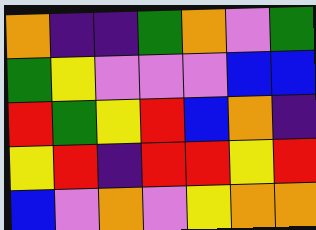[["orange", "indigo", "indigo", "green", "orange", "violet", "green"], ["green", "yellow", "violet", "violet", "violet", "blue", "blue"], ["red", "green", "yellow", "red", "blue", "orange", "indigo"], ["yellow", "red", "indigo", "red", "red", "yellow", "red"], ["blue", "violet", "orange", "violet", "yellow", "orange", "orange"]]